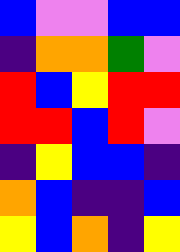[["blue", "violet", "violet", "blue", "blue"], ["indigo", "orange", "orange", "green", "violet"], ["red", "blue", "yellow", "red", "red"], ["red", "red", "blue", "red", "violet"], ["indigo", "yellow", "blue", "blue", "indigo"], ["orange", "blue", "indigo", "indigo", "blue"], ["yellow", "blue", "orange", "indigo", "yellow"]]